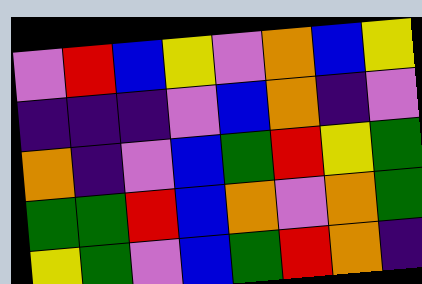[["violet", "red", "blue", "yellow", "violet", "orange", "blue", "yellow"], ["indigo", "indigo", "indigo", "violet", "blue", "orange", "indigo", "violet"], ["orange", "indigo", "violet", "blue", "green", "red", "yellow", "green"], ["green", "green", "red", "blue", "orange", "violet", "orange", "green"], ["yellow", "green", "violet", "blue", "green", "red", "orange", "indigo"]]